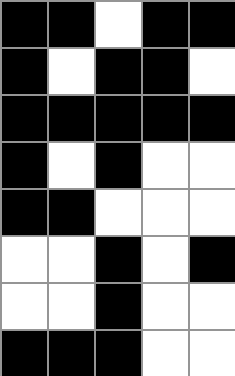[["black", "black", "white", "black", "black"], ["black", "white", "black", "black", "white"], ["black", "black", "black", "black", "black"], ["black", "white", "black", "white", "white"], ["black", "black", "white", "white", "white"], ["white", "white", "black", "white", "black"], ["white", "white", "black", "white", "white"], ["black", "black", "black", "white", "white"]]